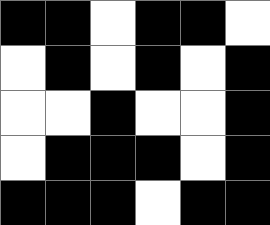[["black", "black", "white", "black", "black", "white"], ["white", "black", "white", "black", "white", "black"], ["white", "white", "black", "white", "white", "black"], ["white", "black", "black", "black", "white", "black"], ["black", "black", "black", "white", "black", "black"]]